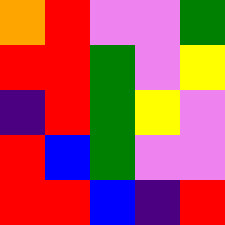[["orange", "red", "violet", "violet", "green"], ["red", "red", "green", "violet", "yellow"], ["indigo", "red", "green", "yellow", "violet"], ["red", "blue", "green", "violet", "violet"], ["red", "red", "blue", "indigo", "red"]]